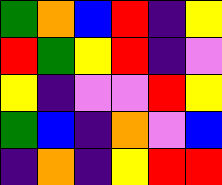[["green", "orange", "blue", "red", "indigo", "yellow"], ["red", "green", "yellow", "red", "indigo", "violet"], ["yellow", "indigo", "violet", "violet", "red", "yellow"], ["green", "blue", "indigo", "orange", "violet", "blue"], ["indigo", "orange", "indigo", "yellow", "red", "red"]]